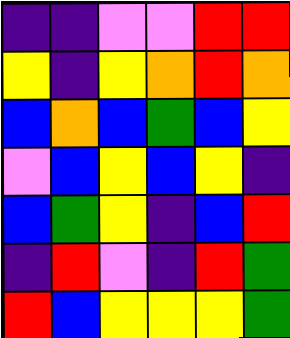[["indigo", "indigo", "violet", "violet", "red", "red"], ["yellow", "indigo", "yellow", "orange", "red", "orange"], ["blue", "orange", "blue", "green", "blue", "yellow"], ["violet", "blue", "yellow", "blue", "yellow", "indigo"], ["blue", "green", "yellow", "indigo", "blue", "red"], ["indigo", "red", "violet", "indigo", "red", "green"], ["red", "blue", "yellow", "yellow", "yellow", "green"]]